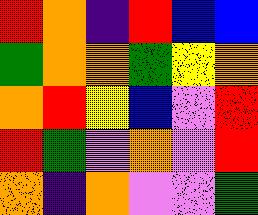[["red", "orange", "indigo", "red", "blue", "blue"], ["green", "orange", "orange", "green", "yellow", "orange"], ["orange", "red", "yellow", "blue", "violet", "red"], ["red", "green", "violet", "orange", "violet", "red"], ["orange", "indigo", "orange", "violet", "violet", "green"]]